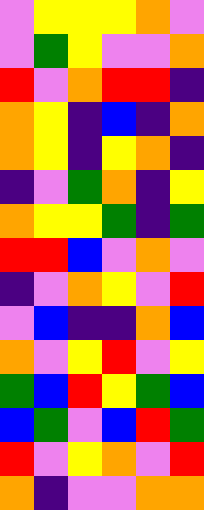[["violet", "yellow", "yellow", "yellow", "orange", "violet"], ["violet", "green", "yellow", "violet", "violet", "orange"], ["red", "violet", "orange", "red", "red", "indigo"], ["orange", "yellow", "indigo", "blue", "indigo", "orange"], ["orange", "yellow", "indigo", "yellow", "orange", "indigo"], ["indigo", "violet", "green", "orange", "indigo", "yellow"], ["orange", "yellow", "yellow", "green", "indigo", "green"], ["red", "red", "blue", "violet", "orange", "violet"], ["indigo", "violet", "orange", "yellow", "violet", "red"], ["violet", "blue", "indigo", "indigo", "orange", "blue"], ["orange", "violet", "yellow", "red", "violet", "yellow"], ["green", "blue", "red", "yellow", "green", "blue"], ["blue", "green", "violet", "blue", "red", "green"], ["red", "violet", "yellow", "orange", "violet", "red"], ["orange", "indigo", "violet", "violet", "orange", "orange"]]